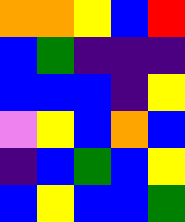[["orange", "orange", "yellow", "blue", "red"], ["blue", "green", "indigo", "indigo", "indigo"], ["blue", "blue", "blue", "indigo", "yellow"], ["violet", "yellow", "blue", "orange", "blue"], ["indigo", "blue", "green", "blue", "yellow"], ["blue", "yellow", "blue", "blue", "green"]]